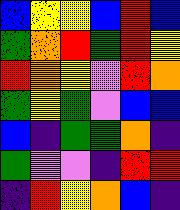[["blue", "yellow", "yellow", "blue", "red", "blue"], ["green", "orange", "red", "green", "red", "yellow"], ["red", "orange", "yellow", "violet", "red", "orange"], ["green", "yellow", "green", "violet", "blue", "blue"], ["blue", "indigo", "green", "green", "orange", "indigo"], ["green", "violet", "violet", "indigo", "red", "red"], ["indigo", "red", "yellow", "orange", "blue", "indigo"]]